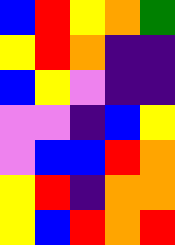[["blue", "red", "yellow", "orange", "green"], ["yellow", "red", "orange", "indigo", "indigo"], ["blue", "yellow", "violet", "indigo", "indigo"], ["violet", "violet", "indigo", "blue", "yellow"], ["violet", "blue", "blue", "red", "orange"], ["yellow", "red", "indigo", "orange", "orange"], ["yellow", "blue", "red", "orange", "red"]]